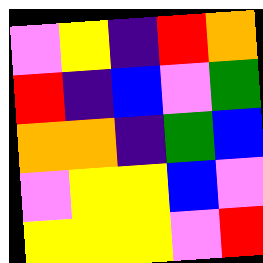[["violet", "yellow", "indigo", "red", "orange"], ["red", "indigo", "blue", "violet", "green"], ["orange", "orange", "indigo", "green", "blue"], ["violet", "yellow", "yellow", "blue", "violet"], ["yellow", "yellow", "yellow", "violet", "red"]]